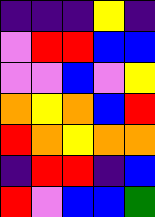[["indigo", "indigo", "indigo", "yellow", "indigo"], ["violet", "red", "red", "blue", "blue"], ["violet", "violet", "blue", "violet", "yellow"], ["orange", "yellow", "orange", "blue", "red"], ["red", "orange", "yellow", "orange", "orange"], ["indigo", "red", "red", "indigo", "blue"], ["red", "violet", "blue", "blue", "green"]]